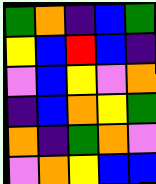[["green", "orange", "indigo", "blue", "green"], ["yellow", "blue", "red", "blue", "indigo"], ["violet", "blue", "yellow", "violet", "orange"], ["indigo", "blue", "orange", "yellow", "green"], ["orange", "indigo", "green", "orange", "violet"], ["violet", "orange", "yellow", "blue", "blue"]]